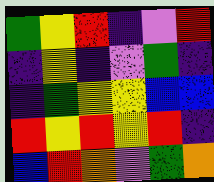[["green", "yellow", "red", "indigo", "violet", "red"], ["indigo", "yellow", "indigo", "violet", "green", "indigo"], ["indigo", "green", "yellow", "yellow", "blue", "blue"], ["red", "yellow", "red", "yellow", "red", "indigo"], ["blue", "red", "orange", "violet", "green", "orange"]]